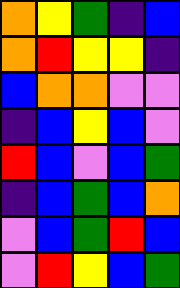[["orange", "yellow", "green", "indigo", "blue"], ["orange", "red", "yellow", "yellow", "indigo"], ["blue", "orange", "orange", "violet", "violet"], ["indigo", "blue", "yellow", "blue", "violet"], ["red", "blue", "violet", "blue", "green"], ["indigo", "blue", "green", "blue", "orange"], ["violet", "blue", "green", "red", "blue"], ["violet", "red", "yellow", "blue", "green"]]